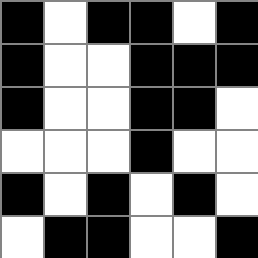[["black", "white", "black", "black", "white", "black"], ["black", "white", "white", "black", "black", "black"], ["black", "white", "white", "black", "black", "white"], ["white", "white", "white", "black", "white", "white"], ["black", "white", "black", "white", "black", "white"], ["white", "black", "black", "white", "white", "black"]]